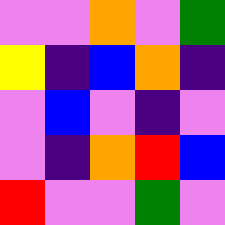[["violet", "violet", "orange", "violet", "green"], ["yellow", "indigo", "blue", "orange", "indigo"], ["violet", "blue", "violet", "indigo", "violet"], ["violet", "indigo", "orange", "red", "blue"], ["red", "violet", "violet", "green", "violet"]]